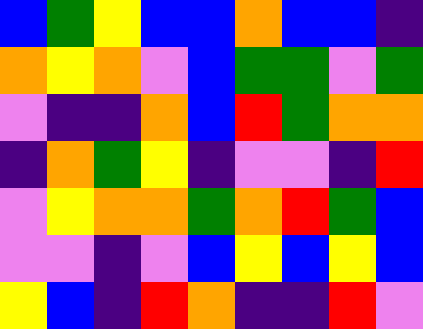[["blue", "green", "yellow", "blue", "blue", "orange", "blue", "blue", "indigo"], ["orange", "yellow", "orange", "violet", "blue", "green", "green", "violet", "green"], ["violet", "indigo", "indigo", "orange", "blue", "red", "green", "orange", "orange"], ["indigo", "orange", "green", "yellow", "indigo", "violet", "violet", "indigo", "red"], ["violet", "yellow", "orange", "orange", "green", "orange", "red", "green", "blue"], ["violet", "violet", "indigo", "violet", "blue", "yellow", "blue", "yellow", "blue"], ["yellow", "blue", "indigo", "red", "orange", "indigo", "indigo", "red", "violet"]]